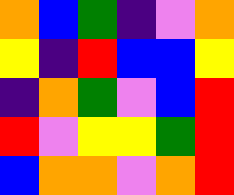[["orange", "blue", "green", "indigo", "violet", "orange"], ["yellow", "indigo", "red", "blue", "blue", "yellow"], ["indigo", "orange", "green", "violet", "blue", "red"], ["red", "violet", "yellow", "yellow", "green", "red"], ["blue", "orange", "orange", "violet", "orange", "red"]]